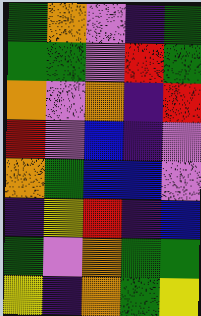[["green", "orange", "violet", "indigo", "green"], ["green", "green", "violet", "red", "green"], ["orange", "violet", "orange", "indigo", "red"], ["red", "violet", "blue", "indigo", "violet"], ["orange", "green", "blue", "blue", "violet"], ["indigo", "yellow", "red", "indigo", "blue"], ["green", "violet", "orange", "green", "green"], ["yellow", "indigo", "orange", "green", "yellow"]]